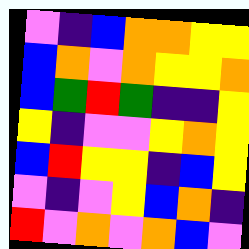[["violet", "indigo", "blue", "orange", "orange", "yellow", "yellow"], ["blue", "orange", "violet", "orange", "yellow", "yellow", "orange"], ["blue", "green", "red", "green", "indigo", "indigo", "yellow"], ["yellow", "indigo", "violet", "violet", "yellow", "orange", "yellow"], ["blue", "red", "yellow", "yellow", "indigo", "blue", "yellow"], ["violet", "indigo", "violet", "yellow", "blue", "orange", "indigo"], ["red", "violet", "orange", "violet", "orange", "blue", "violet"]]